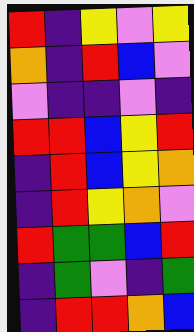[["red", "indigo", "yellow", "violet", "yellow"], ["orange", "indigo", "red", "blue", "violet"], ["violet", "indigo", "indigo", "violet", "indigo"], ["red", "red", "blue", "yellow", "red"], ["indigo", "red", "blue", "yellow", "orange"], ["indigo", "red", "yellow", "orange", "violet"], ["red", "green", "green", "blue", "red"], ["indigo", "green", "violet", "indigo", "green"], ["indigo", "red", "red", "orange", "blue"]]